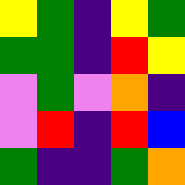[["yellow", "green", "indigo", "yellow", "green"], ["green", "green", "indigo", "red", "yellow"], ["violet", "green", "violet", "orange", "indigo"], ["violet", "red", "indigo", "red", "blue"], ["green", "indigo", "indigo", "green", "orange"]]